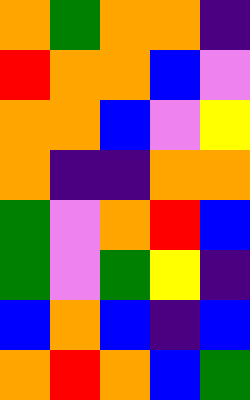[["orange", "green", "orange", "orange", "indigo"], ["red", "orange", "orange", "blue", "violet"], ["orange", "orange", "blue", "violet", "yellow"], ["orange", "indigo", "indigo", "orange", "orange"], ["green", "violet", "orange", "red", "blue"], ["green", "violet", "green", "yellow", "indigo"], ["blue", "orange", "blue", "indigo", "blue"], ["orange", "red", "orange", "blue", "green"]]